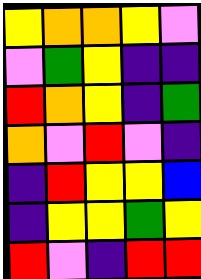[["yellow", "orange", "orange", "yellow", "violet"], ["violet", "green", "yellow", "indigo", "indigo"], ["red", "orange", "yellow", "indigo", "green"], ["orange", "violet", "red", "violet", "indigo"], ["indigo", "red", "yellow", "yellow", "blue"], ["indigo", "yellow", "yellow", "green", "yellow"], ["red", "violet", "indigo", "red", "red"]]